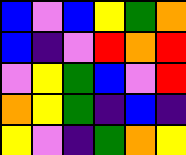[["blue", "violet", "blue", "yellow", "green", "orange"], ["blue", "indigo", "violet", "red", "orange", "red"], ["violet", "yellow", "green", "blue", "violet", "red"], ["orange", "yellow", "green", "indigo", "blue", "indigo"], ["yellow", "violet", "indigo", "green", "orange", "yellow"]]